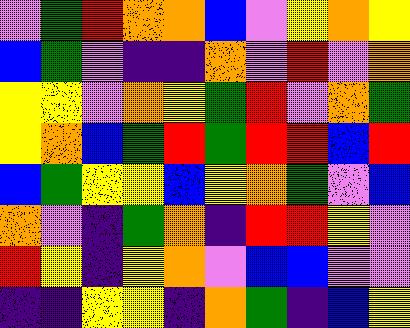[["violet", "green", "red", "orange", "orange", "blue", "violet", "yellow", "orange", "yellow"], ["blue", "green", "violet", "indigo", "indigo", "orange", "violet", "red", "violet", "orange"], ["yellow", "yellow", "violet", "orange", "yellow", "green", "red", "violet", "orange", "green"], ["yellow", "orange", "blue", "green", "red", "green", "red", "red", "blue", "red"], ["blue", "green", "yellow", "yellow", "blue", "yellow", "orange", "green", "violet", "blue"], ["orange", "violet", "indigo", "green", "orange", "indigo", "red", "red", "yellow", "violet"], ["red", "yellow", "indigo", "yellow", "orange", "violet", "blue", "blue", "violet", "violet"], ["indigo", "indigo", "yellow", "yellow", "indigo", "orange", "green", "indigo", "blue", "yellow"]]